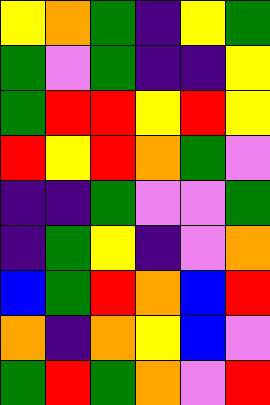[["yellow", "orange", "green", "indigo", "yellow", "green"], ["green", "violet", "green", "indigo", "indigo", "yellow"], ["green", "red", "red", "yellow", "red", "yellow"], ["red", "yellow", "red", "orange", "green", "violet"], ["indigo", "indigo", "green", "violet", "violet", "green"], ["indigo", "green", "yellow", "indigo", "violet", "orange"], ["blue", "green", "red", "orange", "blue", "red"], ["orange", "indigo", "orange", "yellow", "blue", "violet"], ["green", "red", "green", "orange", "violet", "red"]]